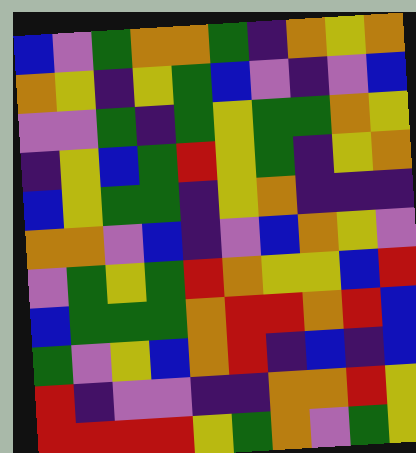[["blue", "violet", "green", "orange", "orange", "green", "indigo", "orange", "yellow", "orange"], ["orange", "yellow", "indigo", "yellow", "green", "blue", "violet", "indigo", "violet", "blue"], ["violet", "violet", "green", "indigo", "green", "yellow", "green", "green", "orange", "yellow"], ["indigo", "yellow", "blue", "green", "red", "yellow", "green", "indigo", "yellow", "orange"], ["blue", "yellow", "green", "green", "indigo", "yellow", "orange", "indigo", "indigo", "indigo"], ["orange", "orange", "violet", "blue", "indigo", "violet", "blue", "orange", "yellow", "violet"], ["violet", "green", "yellow", "green", "red", "orange", "yellow", "yellow", "blue", "red"], ["blue", "green", "green", "green", "orange", "red", "red", "orange", "red", "blue"], ["green", "violet", "yellow", "blue", "orange", "red", "indigo", "blue", "indigo", "blue"], ["red", "indigo", "violet", "violet", "indigo", "indigo", "orange", "orange", "red", "yellow"], ["red", "red", "red", "red", "yellow", "green", "orange", "violet", "green", "yellow"]]